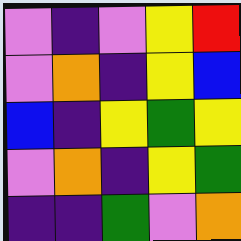[["violet", "indigo", "violet", "yellow", "red"], ["violet", "orange", "indigo", "yellow", "blue"], ["blue", "indigo", "yellow", "green", "yellow"], ["violet", "orange", "indigo", "yellow", "green"], ["indigo", "indigo", "green", "violet", "orange"]]